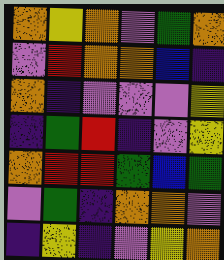[["orange", "yellow", "orange", "violet", "green", "orange"], ["violet", "red", "orange", "orange", "blue", "indigo"], ["orange", "indigo", "violet", "violet", "violet", "yellow"], ["indigo", "green", "red", "indigo", "violet", "yellow"], ["orange", "red", "red", "green", "blue", "green"], ["violet", "green", "indigo", "orange", "orange", "violet"], ["indigo", "yellow", "indigo", "violet", "yellow", "orange"]]